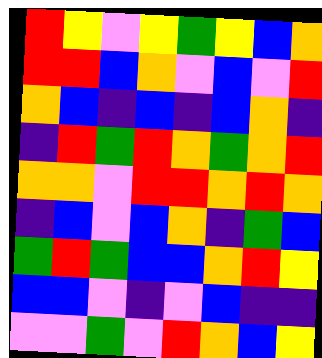[["red", "yellow", "violet", "yellow", "green", "yellow", "blue", "orange"], ["red", "red", "blue", "orange", "violet", "blue", "violet", "red"], ["orange", "blue", "indigo", "blue", "indigo", "blue", "orange", "indigo"], ["indigo", "red", "green", "red", "orange", "green", "orange", "red"], ["orange", "orange", "violet", "red", "red", "orange", "red", "orange"], ["indigo", "blue", "violet", "blue", "orange", "indigo", "green", "blue"], ["green", "red", "green", "blue", "blue", "orange", "red", "yellow"], ["blue", "blue", "violet", "indigo", "violet", "blue", "indigo", "indigo"], ["violet", "violet", "green", "violet", "red", "orange", "blue", "yellow"]]